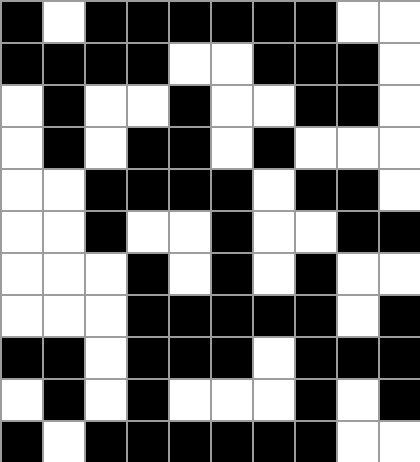[["black", "white", "black", "black", "black", "black", "black", "black", "white", "white"], ["black", "black", "black", "black", "white", "white", "black", "black", "black", "white"], ["white", "black", "white", "white", "black", "white", "white", "black", "black", "white"], ["white", "black", "white", "black", "black", "white", "black", "white", "white", "white"], ["white", "white", "black", "black", "black", "black", "white", "black", "black", "white"], ["white", "white", "black", "white", "white", "black", "white", "white", "black", "black"], ["white", "white", "white", "black", "white", "black", "white", "black", "white", "white"], ["white", "white", "white", "black", "black", "black", "black", "black", "white", "black"], ["black", "black", "white", "black", "black", "black", "white", "black", "black", "black"], ["white", "black", "white", "black", "white", "white", "white", "black", "white", "black"], ["black", "white", "black", "black", "black", "black", "black", "black", "white", "white"]]